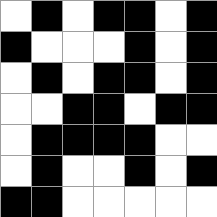[["white", "black", "white", "black", "black", "white", "black"], ["black", "white", "white", "white", "black", "white", "black"], ["white", "black", "white", "black", "black", "white", "black"], ["white", "white", "black", "black", "white", "black", "black"], ["white", "black", "black", "black", "black", "white", "white"], ["white", "black", "white", "white", "black", "white", "black"], ["black", "black", "white", "white", "white", "white", "white"]]